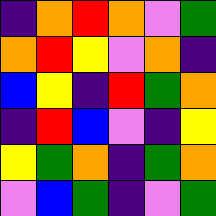[["indigo", "orange", "red", "orange", "violet", "green"], ["orange", "red", "yellow", "violet", "orange", "indigo"], ["blue", "yellow", "indigo", "red", "green", "orange"], ["indigo", "red", "blue", "violet", "indigo", "yellow"], ["yellow", "green", "orange", "indigo", "green", "orange"], ["violet", "blue", "green", "indigo", "violet", "green"]]